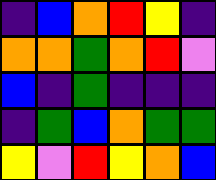[["indigo", "blue", "orange", "red", "yellow", "indigo"], ["orange", "orange", "green", "orange", "red", "violet"], ["blue", "indigo", "green", "indigo", "indigo", "indigo"], ["indigo", "green", "blue", "orange", "green", "green"], ["yellow", "violet", "red", "yellow", "orange", "blue"]]